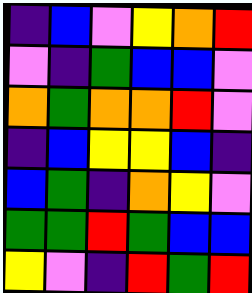[["indigo", "blue", "violet", "yellow", "orange", "red"], ["violet", "indigo", "green", "blue", "blue", "violet"], ["orange", "green", "orange", "orange", "red", "violet"], ["indigo", "blue", "yellow", "yellow", "blue", "indigo"], ["blue", "green", "indigo", "orange", "yellow", "violet"], ["green", "green", "red", "green", "blue", "blue"], ["yellow", "violet", "indigo", "red", "green", "red"]]